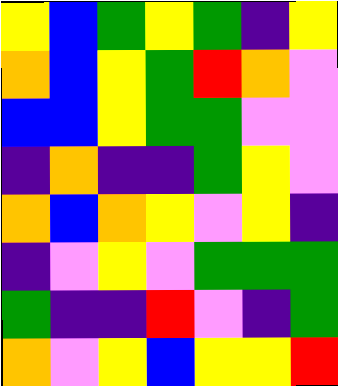[["yellow", "blue", "green", "yellow", "green", "indigo", "yellow"], ["orange", "blue", "yellow", "green", "red", "orange", "violet"], ["blue", "blue", "yellow", "green", "green", "violet", "violet"], ["indigo", "orange", "indigo", "indigo", "green", "yellow", "violet"], ["orange", "blue", "orange", "yellow", "violet", "yellow", "indigo"], ["indigo", "violet", "yellow", "violet", "green", "green", "green"], ["green", "indigo", "indigo", "red", "violet", "indigo", "green"], ["orange", "violet", "yellow", "blue", "yellow", "yellow", "red"]]